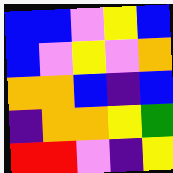[["blue", "blue", "violet", "yellow", "blue"], ["blue", "violet", "yellow", "violet", "orange"], ["orange", "orange", "blue", "indigo", "blue"], ["indigo", "orange", "orange", "yellow", "green"], ["red", "red", "violet", "indigo", "yellow"]]